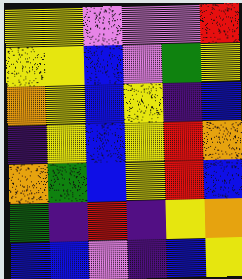[["yellow", "yellow", "violet", "violet", "violet", "red"], ["yellow", "yellow", "blue", "violet", "green", "yellow"], ["orange", "yellow", "blue", "yellow", "indigo", "blue"], ["indigo", "yellow", "blue", "yellow", "red", "orange"], ["orange", "green", "blue", "yellow", "red", "blue"], ["green", "indigo", "red", "indigo", "yellow", "orange"], ["blue", "blue", "violet", "indigo", "blue", "yellow"]]